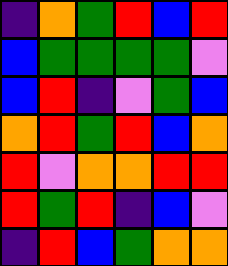[["indigo", "orange", "green", "red", "blue", "red"], ["blue", "green", "green", "green", "green", "violet"], ["blue", "red", "indigo", "violet", "green", "blue"], ["orange", "red", "green", "red", "blue", "orange"], ["red", "violet", "orange", "orange", "red", "red"], ["red", "green", "red", "indigo", "blue", "violet"], ["indigo", "red", "blue", "green", "orange", "orange"]]